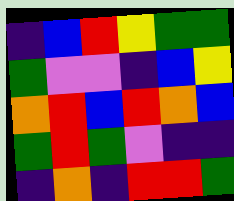[["indigo", "blue", "red", "yellow", "green", "green"], ["green", "violet", "violet", "indigo", "blue", "yellow"], ["orange", "red", "blue", "red", "orange", "blue"], ["green", "red", "green", "violet", "indigo", "indigo"], ["indigo", "orange", "indigo", "red", "red", "green"]]